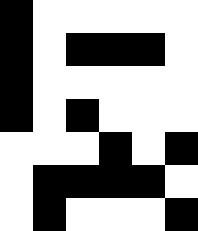[["black", "white", "white", "white", "white", "white"], ["black", "white", "black", "black", "black", "white"], ["black", "white", "white", "white", "white", "white"], ["black", "white", "black", "white", "white", "white"], ["white", "white", "white", "black", "white", "black"], ["white", "black", "black", "black", "black", "white"], ["white", "black", "white", "white", "white", "black"]]